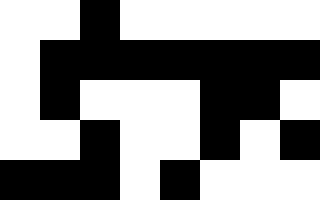[["white", "white", "black", "white", "white", "white", "white", "white"], ["white", "black", "black", "black", "black", "black", "black", "black"], ["white", "black", "white", "white", "white", "black", "black", "white"], ["white", "white", "black", "white", "white", "black", "white", "black"], ["black", "black", "black", "white", "black", "white", "white", "white"]]